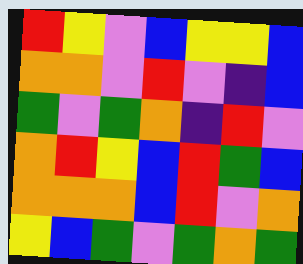[["red", "yellow", "violet", "blue", "yellow", "yellow", "blue"], ["orange", "orange", "violet", "red", "violet", "indigo", "blue"], ["green", "violet", "green", "orange", "indigo", "red", "violet"], ["orange", "red", "yellow", "blue", "red", "green", "blue"], ["orange", "orange", "orange", "blue", "red", "violet", "orange"], ["yellow", "blue", "green", "violet", "green", "orange", "green"]]